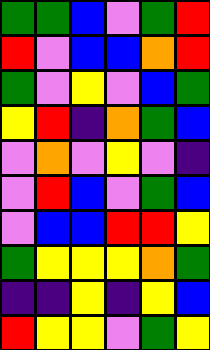[["green", "green", "blue", "violet", "green", "red"], ["red", "violet", "blue", "blue", "orange", "red"], ["green", "violet", "yellow", "violet", "blue", "green"], ["yellow", "red", "indigo", "orange", "green", "blue"], ["violet", "orange", "violet", "yellow", "violet", "indigo"], ["violet", "red", "blue", "violet", "green", "blue"], ["violet", "blue", "blue", "red", "red", "yellow"], ["green", "yellow", "yellow", "yellow", "orange", "green"], ["indigo", "indigo", "yellow", "indigo", "yellow", "blue"], ["red", "yellow", "yellow", "violet", "green", "yellow"]]